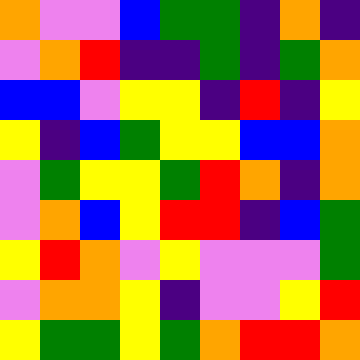[["orange", "violet", "violet", "blue", "green", "green", "indigo", "orange", "indigo"], ["violet", "orange", "red", "indigo", "indigo", "green", "indigo", "green", "orange"], ["blue", "blue", "violet", "yellow", "yellow", "indigo", "red", "indigo", "yellow"], ["yellow", "indigo", "blue", "green", "yellow", "yellow", "blue", "blue", "orange"], ["violet", "green", "yellow", "yellow", "green", "red", "orange", "indigo", "orange"], ["violet", "orange", "blue", "yellow", "red", "red", "indigo", "blue", "green"], ["yellow", "red", "orange", "violet", "yellow", "violet", "violet", "violet", "green"], ["violet", "orange", "orange", "yellow", "indigo", "violet", "violet", "yellow", "red"], ["yellow", "green", "green", "yellow", "green", "orange", "red", "red", "orange"]]